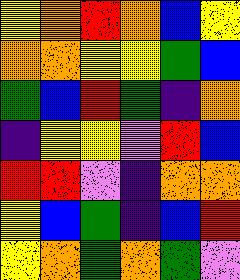[["yellow", "orange", "red", "orange", "blue", "yellow"], ["orange", "orange", "yellow", "yellow", "green", "blue"], ["green", "blue", "red", "green", "indigo", "orange"], ["indigo", "yellow", "yellow", "violet", "red", "blue"], ["red", "red", "violet", "indigo", "orange", "orange"], ["yellow", "blue", "green", "indigo", "blue", "red"], ["yellow", "orange", "green", "orange", "green", "violet"]]